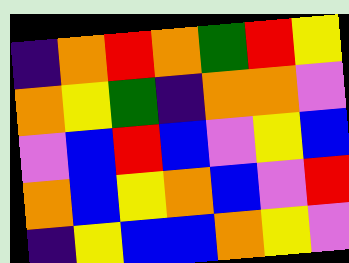[["indigo", "orange", "red", "orange", "green", "red", "yellow"], ["orange", "yellow", "green", "indigo", "orange", "orange", "violet"], ["violet", "blue", "red", "blue", "violet", "yellow", "blue"], ["orange", "blue", "yellow", "orange", "blue", "violet", "red"], ["indigo", "yellow", "blue", "blue", "orange", "yellow", "violet"]]